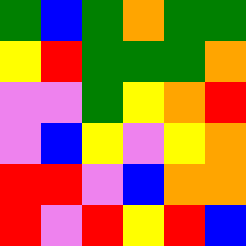[["green", "blue", "green", "orange", "green", "green"], ["yellow", "red", "green", "green", "green", "orange"], ["violet", "violet", "green", "yellow", "orange", "red"], ["violet", "blue", "yellow", "violet", "yellow", "orange"], ["red", "red", "violet", "blue", "orange", "orange"], ["red", "violet", "red", "yellow", "red", "blue"]]